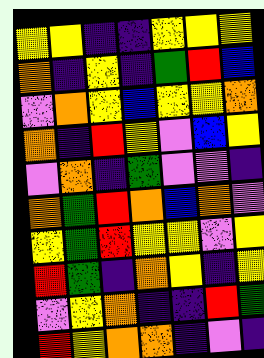[["yellow", "yellow", "indigo", "indigo", "yellow", "yellow", "yellow"], ["orange", "indigo", "yellow", "indigo", "green", "red", "blue"], ["violet", "orange", "yellow", "blue", "yellow", "yellow", "orange"], ["orange", "indigo", "red", "yellow", "violet", "blue", "yellow"], ["violet", "orange", "indigo", "green", "violet", "violet", "indigo"], ["orange", "green", "red", "orange", "blue", "orange", "violet"], ["yellow", "green", "red", "yellow", "yellow", "violet", "yellow"], ["red", "green", "indigo", "orange", "yellow", "indigo", "yellow"], ["violet", "yellow", "orange", "indigo", "indigo", "red", "green"], ["red", "yellow", "orange", "orange", "indigo", "violet", "indigo"]]